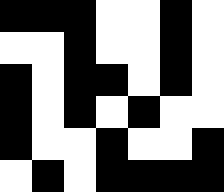[["black", "black", "black", "white", "white", "black", "white"], ["white", "white", "black", "white", "white", "black", "white"], ["black", "white", "black", "black", "white", "black", "white"], ["black", "white", "black", "white", "black", "white", "white"], ["black", "white", "white", "black", "white", "white", "black"], ["white", "black", "white", "black", "black", "black", "black"]]